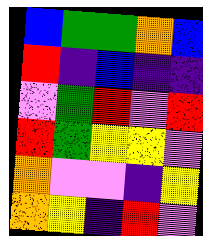[["blue", "green", "green", "orange", "blue"], ["red", "indigo", "blue", "indigo", "indigo"], ["violet", "green", "red", "violet", "red"], ["red", "green", "yellow", "yellow", "violet"], ["orange", "violet", "violet", "indigo", "yellow"], ["orange", "yellow", "indigo", "red", "violet"]]